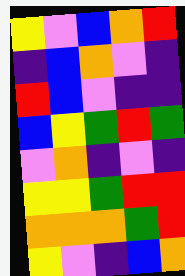[["yellow", "violet", "blue", "orange", "red"], ["indigo", "blue", "orange", "violet", "indigo"], ["red", "blue", "violet", "indigo", "indigo"], ["blue", "yellow", "green", "red", "green"], ["violet", "orange", "indigo", "violet", "indigo"], ["yellow", "yellow", "green", "red", "red"], ["orange", "orange", "orange", "green", "red"], ["yellow", "violet", "indigo", "blue", "orange"]]